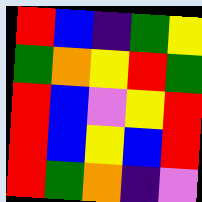[["red", "blue", "indigo", "green", "yellow"], ["green", "orange", "yellow", "red", "green"], ["red", "blue", "violet", "yellow", "red"], ["red", "blue", "yellow", "blue", "red"], ["red", "green", "orange", "indigo", "violet"]]